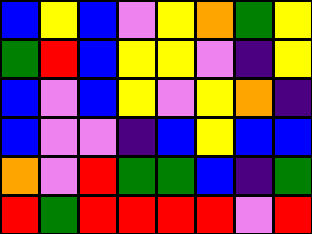[["blue", "yellow", "blue", "violet", "yellow", "orange", "green", "yellow"], ["green", "red", "blue", "yellow", "yellow", "violet", "indigo", "yellow"], ["blue", "violet", "blue", "yellow", "violet", "yellow", "orange", "indigo"], ["blue", "violet", "violet", "indigo", "blue", "yellow", "blue", "blue"], ["orange", "violet", "red", "green", "green", "blue", "indigo", "green"], ["red", "green", "red", "red", "red", "red", "violet", "red"]]